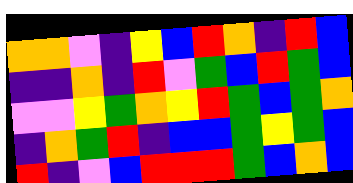[["orange", "orange", "violet", "indigo", "yellow", "blue", "red", "orange", "indigo", "red", "blue"], ["indigo", "indigo", "orange", "indigo", "red", "violet", "green", "blue", "red", "green", "blue"], ["violet", "violet", "yellow", "green", "orange", "yellow", "red", "green", "blue", "green", "orange"], ["indigo", "orange", "green", "red", "indigo", "blue", "blue", "green", "yellow", "green", "blue"], ["red", "indigo", "violet", "blue", "red", "red", "red", "green", "blue", "orange", "blue"]]